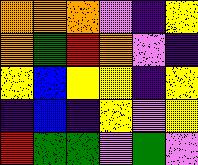[["orange", "orange", "orange", "violet", "indigo", "yellow"], ["orange", "green", "red", "orange", "violet", "indigo"], ["yellow", "blue", "yellow", "yellow", "indigo", "yellow"], ["indigo", "blue", "indigo", "yellow", "violet", "yellow"], ["red", "green", "green", "violet", "green", "violet"]]